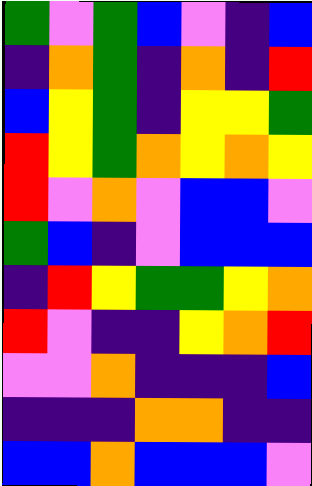[["green", "violet", "green", "blue", "violet", "indigo", "blue"], ["indigo", "orange", "green", "indigo", "orange", "indigo", "red"], ["blue", "yellow", "green", "indigo", "yellow", "yellow", "green"], ["red", "yellow", "green", "orange", "yellow", "orange", "yellow"], ["red", "violet", "orange", "violet", "blue", "blue", "violet"], ["green", "blue", "indigo", "violet", "blue", "blue", "blue"], ["indigo", "red", "yellow", "green", "green", "yellow", "orange"], ["red", "violet", "indigo", "indigo", "yellow", "orange", "red"], ["violet", "violet", "orange", "indigo", "indigo", "indigo", "blue"], ["indigo", "indigo", "indigo", "orange", "orange", "indigo", "indigo"], ["blue", "blue", "orange", "blue", "blue", "blue", "violet"]]